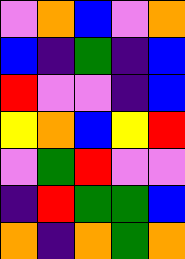[["violet", "orange", "blue", "violet", "orange"], ["blue", "indigo", "green", "indigo", "blue"], ["red", "violet", "violet", "indigo", "blue"], ["yellow", "orange", "blue", "yellow", "red"], ["violet", "green", "red", "violet", "violet"], ["indigo", "red", "green", "green", "blue"], ["orange", "indigo", "orange", "green", "orange"]]